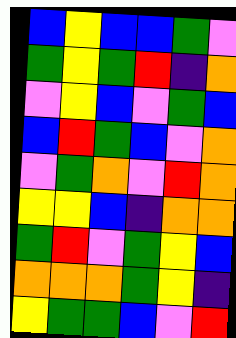[["blue", "yellow", "blue", "blue", "green", "violet"], ["green", "yellow", "green", "red", "indigo", "orange"], ["violet", "yellow", "blue", "violet", "green", "blue"], ["blue", "red", "green", "blue", "violet", "orange"], ["violet", "green", "orange", "violet", "red", "orange"], ["yellow", "yellow", "blue", "indigo", "orange", "orange"], ["green", "red", "violet", "green", "yellow", "blue"], ["orange", "orange", "orange", "green", "yellow", "indigo"], ["yellow", "green", "green", "blue", "violet", "red"]]